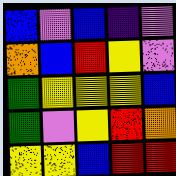[["blue", "violet", "blue", "indigo", "violet"], ["orange", "blue", "red", "yellow", "violet"], ["green", "yellow", "yellow", "yellow", "blue"], ["green", "violet", "yellow", "red", "orange"], ["yellow", "yellow", "blue", "red", "red"]]